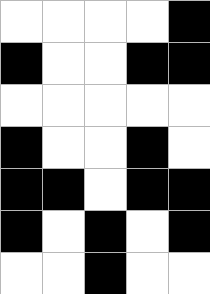[["white", "white", "white", "white", "black"], ["black", "white", "white", "black", "black"], ["white", "white", "white", "white", "white"], ["black", "white", "white", "black", "white"], ["black", "black", "white", "black", "black"], ["black", "white", "black", "white", "black"], ["white", "white", "black", "white", "white"]]